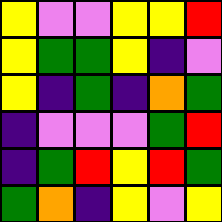[["yellow", "violet", "violet", "yellow", "yellow", "red"], ["yellow", "green", "green", "yellow", "indigo", "violet"], ["yellow", "indigo", "green", "indigo", "orange", "green"], ["indigo", "violet", "violet", "violet", "green", "red"], ["indigo", "green", "red", "yellow", "red", "green"], ["green", "orange", "indigo", "yellow", "violet", "yellow"]]